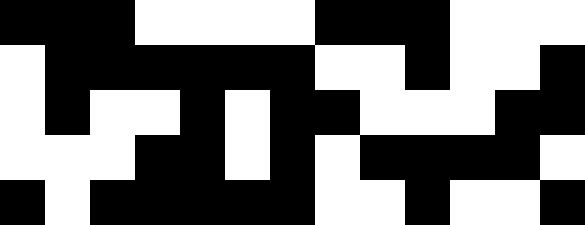[["black", "black", "black", "white", "white", "white", "white", "black", "black", "black", "white", "white", "white"], ["white", "black", "black", "black", "black", "black", "black", "white", "white", "black", "white", "white", "black"], ["white", "black", "white", "white", "black", "white", "black", "black", "white", "white", "white", "black", "black"], ["white", "white", "white", "black", "black", "white", "black", "white", "black", "black", "black", "black", "white"], ["black", "white", "black", "black", "black", "black", "black", "white", "white", "black", "white", "white", "black"]]